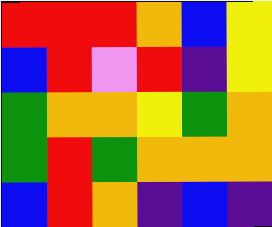[["red", "red", "red", "orange", "blue", "yellow"], ["blue", "red", "violet", "red", "indigo", "yellow"], ["green", "orange", "orange", "yellow", "green", "orange"], ["green", "red", "green", "orange", "orange", "orange"], ["blue", "red", "orange", "indigo", "blue", "indigo"]]